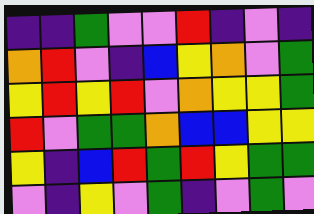[["indigo", "indigo", "green", "violet", "violet", "red", "indigo", "violet", "indigo"], ["orange", "red", "violet", "indigo", "blue", "yellow", "orange", "violet", "green"], ["yellow", "red", "yellow", "red", "violet", "orange", "yellow", "yellow", "green"], ["red", "violet", "green", "green", "orange", "blue", "blue", "yellow", "yellow"], ["yellow", "indigo", "blue", "red", "green", "red", "yellow", "green", "green"], ["violet", "indigo", "yellow", "violet", "green", "indigo", "violet", "green", "violet"]]